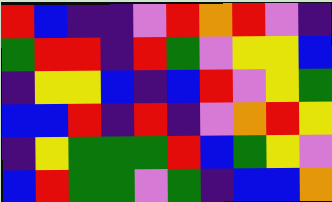[["red", "blue", "indigo", "indigo", "violet", "red", "orange", "red", "violet", "indigo"], ["green", "red", "red", "indigo", "red", "green", "violet", "yellow", "yellow", "blue"], ["indigo", "yellow", "yellow", "blue", "indigo", "blue", "red", "violet", "yellow", "green"], ["blue", "blue", "red", "indigo", "red", "indigo", "violet", "orange", "red", "yellow"], ["indigo", "yellow", "green", "green", "green", "red", "blue", "green", "yellow", "violet"], ["blue", "red", "green", "green", "violet", "green", "indigo", "blue", "blue", "orange"]]